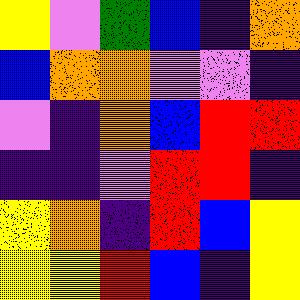[["yellow", "violet", "green", "blue", "indigo", "orange"], ["blue", "orange", "orange", "violet", "violet", "indigo"], ["violet", "indigo", "orange", "blue", "red", "red"], ["indigo", "indigo", "violet", "red", "red", "indigo"], ["yellow", "orange", "indigo", "red", "blue", "yellow"], ["yellow", "yellow", "red", "blue", "indigo", "yellow"]]